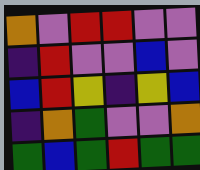[["orange", "violet", "red", "red", "violet", "violet"], ["indigo", "red", "violet", "violet", "blue", "violet"], ["blue", "red", "yellow", "indigo", "yellow", "blue"], ["indigo", "orange", "green", "violet", "violet", "orange"], ["green", "blue", "green", "red", "green", "green"]]